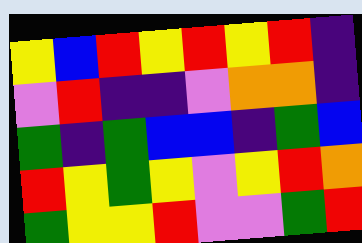[["yellow", "blue", "red", "yellow", "red", "yellow", "red", "indigo"], ["violet", "red", "indigo", "indigo", "violet", "orange", "orange", "indigo"], ["green", "indigo", "green", "blue", "blue", "indigo", "green", "blue"], ["red", "yellow", "green", "yellow", "violet", "yellow", "red", "orange"], ["green", "yellow", "yellow", "red", "violet", "violet", "green", "red"]]